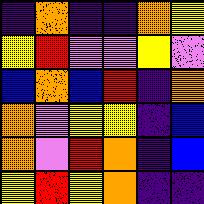[["indigo", "orange", "indigo", "indigo", "orange", "yellow"], ["yellow", "red", "violet", "violet", "yellow", "violet"], ["blue", "orange", "blue", "red", "indigo", "orange"], ["orange", "violet", "yellow", "yellow", "indigo", "blue"], ["orange", "violet", "red", "orange", "indigo", "blue"], ["yellow", "red", "yellow", "orange", "indigo", "indigo"]]